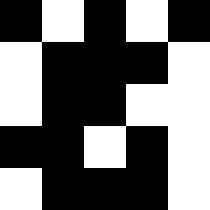[["black", "white", "black", "white", "black"], ["white", "black", "black", "black", "white"], ["white", "black", "black", "white", "white"], ["black", "black", "white", "black", "white"], ["white", "black", "black", "black", "white"]]